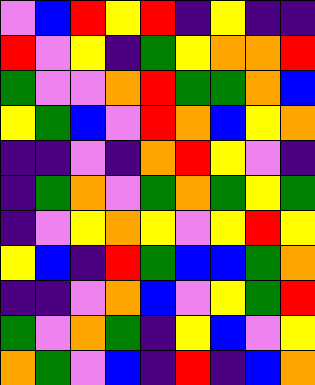[["violet", "blue", "red", "yellow", "red", "indigo", "yellow", "indigo", "indigo"], ["red", "violet", "yellow", "indigo", "green", "yellow", "orange", "orange", "red"], ["green", "violet", "violet", "orange", "red", "green", "green", "orange", "blue"], ["yellow", "green", "blue", "violet", "red", "orange", "blue", "yellow", "orange"], ["indigo", "indigo", "violet", "indigo", "orange", "red", "yellow", "violet", "indigo"], ["indigo", "green", "orange", "violet", "green", "orange", "green", "yellow", "green"], ["indigo", "violet", "yellow", "orange", "yellow", "violet", "yellow", "red", "yellow"], ["yellow", "blue", "indigo", "red", "green", "blue", "blue", "green", "orange"], ["indigo", "indigo", "violet", "orange", "blue", "violet", "yellow", "green", "red"], ["green", "violet", "orange", "green", "indigo", "yellow", "blue", "violet", "yellow"], ["orange", "green", "violet", "blue", "indigo", "red", "indigo", "blue", "orange"]]